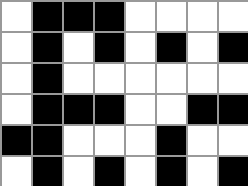[["white", "black", "black", "black", "white", "white", "white", "white"], ["white", "black", "white", "black", "white", "black", "white", "black"], ["white", "black", "white", "white", "white", "white", "white", "white"], ["white", "black", "black", "black", "white", "white", "black", "black"], ["black", "black", "white", "white", "white", "black", "white", "white"], ["white", "black", "white", "black", "white", "black", "white", "black"]]